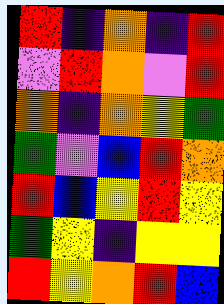[["red", "indigo", "orange", "indigo", "red"], ["violet", "red", "orange", "violet", "red"], ["orange", "indigo", "orange", "yellow", "green"], ["green", "violet", "blue", "red", "orange"], ["red", "blue", "yellow", "red", "yellow"], ["green", "yellow", "indigo", "yellow", "yellow"], ["red", "yellow", "orange", "red", "blue"]]